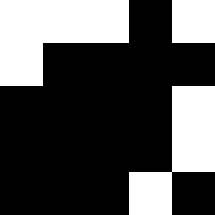[["white", "white", "white", "black", "white"], ["white", "black", "black", "black", "black"], ["black", "black", "black", "black", "white"], ["black", "black", "black", "black", "white"], ["black", "black", "black", "white", "black"]]